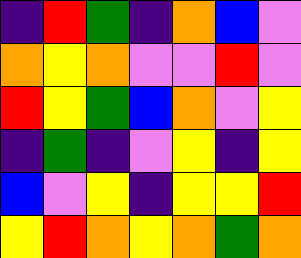[["indigo", "red", "green", "indigo", "orange", "blue", "violet"], ["orange", "yellow", "orange", "violet", "violet", "red", "violet"], ["red", "yellow", "green", "blue", "orange", "violet", "yellow"], ["indigo", "green", "indigo", "violet", "yellow", "indigo", "yellow"], ["blue", "violet", "yellow", "indigo", "yellow", "yellow", "red"], ["yellow", "red", "orange", "yellow", "orange", "green", "orange"]]